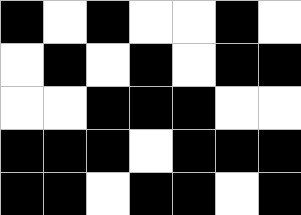[["black", "white", "black", "white", "white", "black", "white"], ["white", "black", "white", "black", "white", "black", "black"], ["white", "white", "black", "black", "black", "white", "white"], ["black", "black", "black", "white", "black", "black", "black"], ["black", "black", "white", "black", "black", "white", "black"]]